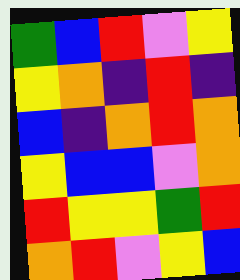[["green", "blue", "red", "violet", "yellow"], ["yellow", "orange", "indigo", "red", "indigo"], ["blue", "indigo", "orange", "red", "orange"], ["yellow", "blue", "blue", "violet", "orange"], ["red", "yellow", "yellow", "green", "red"], ["orange", "red", "violet", "yellow", "blue"]]